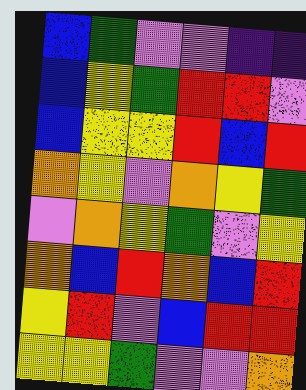[["blue", "green", "violet", "violet", "indigo", "indigo"], ["blue", "yellow", "green", "red", "red", "violet"], ["blue", "yellow", "yellow", "red", "blue", "red"], ["orange", "yellow", "violet", "orange", "yellow", "green"], ["violet", "orange", "yellow", "green", "violet", "yellow"], ["orange", "blue", "red", "orange", "blue", "red"], ["yellow", "red", "violet", "blue", "red", "red"], ["yellow", "yellow", "green", "violet", "violet", "orange"]]